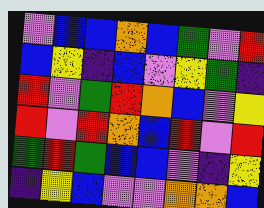[["violet", "blue", "blue", "orange", "blue", "green", "violet", "red"], ["blue", "yellow", "indigo", "blue", "violet", "yellow", "green", "indigo"], ["red", "violet", "green", "red", "orange", "blue", "violet", "yellow"], ["red", "violet", "red", "orange", "blue", "red", "violet", "red"], ["green", "red", "green", "blue", "blue", "violet", "indigo", "yellow"], ["indigo", "yellow", "blue", "violet", "violet", "orange", "orange", "blue"]]